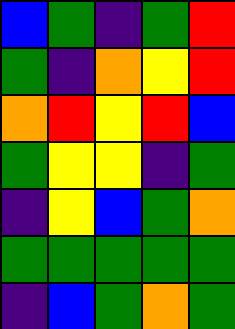[["blue", "green", "indigo", "green", "red"], ["green", "indigo", "orange", "yellow", "red"], ["orange", "red", "yellow", "red", "blue"], ["green", "yellow", "yellow", "indigo", "green"], ["indigo", "yellow", "blue", "green", "orange"], ["green", "green", "green", "green", "green"], ["indigo", "blue", "green", "orange", "green"]]